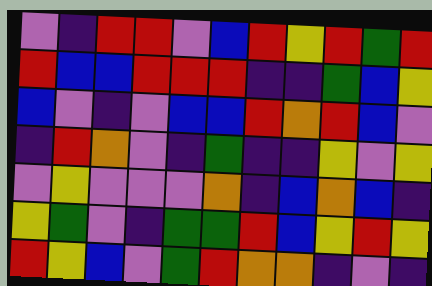[["violet", "indigo", "red", "red", "violet", "blue", "red", "yellow", "red", "green", "red"], ["red", "blue", "blue", "red", "red", "red", "indigo", "indigo", "green", "blue", "yellow"], ["blue", "violet", "indigo", "violet", "blue", "blue", "red", "orange", "red", "blue", "violet"], ["indigo", "red", "orange", "violet", "indigo", "green", "indigo", "indigo", "yellow", "violet", "yellow"], ["violet", "yellow", "violet", "violet", "violet", "orange", "indigo", "blue", "orange", "blue", "indigo"], ["yellow", "green", "violet", "indigo", "green", "green", "red", "blue", "yellow", "red", "yellow"], ["red", "yellow", "blue", "violet", "green", "red", "orange", "orange", "indigo", "violet", "indigo"]]